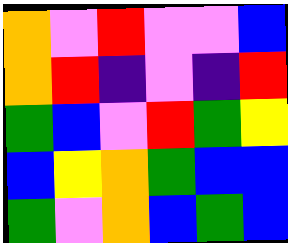[["orange", "violet", "red", "violet", "violet", "blue"], ["orange", "red", "indigo", "violet", "indigo", "red"], ["green", "blue", "violet", "red", "green", "yellow"], ["blue", "yellow", "orange", "green", "blue", "blue"], ["green", "violet", "orange", "blue", "green", "blue"]]